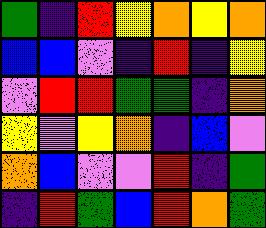[["green", "indigo", "red", "yellow", "orange", "yellow", "orange"], ["blue", "blue", "violet", "indigo", "red", "indigo", "yellow"], ["violet", "red", "red", "green", "green", "indigo", "orange"], ["yellow", "violet", "yellow", "orange", "indigo", "blue", "violet"], ["orange", "blue", "violet", "violet", "red", "indigo", "green"], ["indigo", "red", "green", "blue", "red", "orange", "green"]]